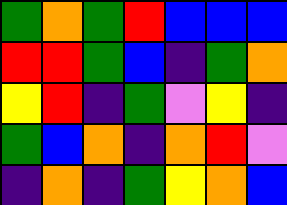[["green", "orange", "green", "red", "blue", "blue", "blue"], ["red", "red", "green", "blue", "indigo", "green", "orange"], ["yellow", "red", "indigo", "green", "violet", "yellow", "indigo"], ["green", "blue", "orange", "indigo", "orange", "red", "violet"], ["indigo", "orange", "indigo", "green", "yellow", "orange", "blue"]]